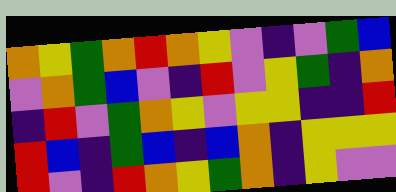[["orange", "yellow", "green", "orange", "red", "orange", "yellow", "violet", "indigo", "violet", "green", "blue"], ["violet", "orange", "green", "blue", "violet", "indigo", "red", "violet", "yellow", "green", "indigo", "orange"], ["indigo", "red", "violet", "green", "orange", "yellow", "violet", "yellow", "yellow", "indigo", "indigo", "red"], ["red", "blue", "indigo", "green", "blue", "indigo", "blue", "orange", "indigo", "yellow", "yellow", "yellow"], ["red", "violet", "indigo", "red", "orange", "yellow", "green", "orange", "indigo", "yellow", "violet", "violet"]]